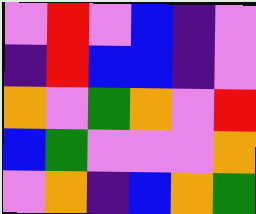[["violet", "red", "violet", "blue", "indigo", "violet"], ["indigo", "red", "blue", "blue", "indigo", "violet"], ["orange", "violet", "green", "orange", "violet", "red"], ["blue", "green", "violet", "violet", "violet", "orange"], ["violet", "orange", "indigo", "blue", "orange", "green"]]